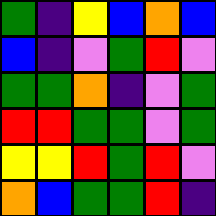[["green", "indigo", "yellow", "blue", "orange", "blue"], ["blue", "indigo", "violet", "green", "red", "violet"], ["green", "green", "orange", "indigo", "violet", "green"], ["red", "red", "green", "green", "violet", "green"], ["yellow", "yellow", "red", "green", "red", "violet"], ["orange", "blue", "green", "green", "red", "indigo"]]